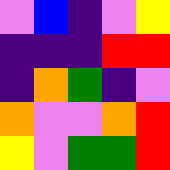[["violet", "blue", "indigo", "violet", "yellow"], ["indigo", "indigo", "indigo", "red", "red"], ["indigo", "orange", "green", "indigo", "violet"], ["orange", "violet", "violet", "orange", "red"], ["yellow", "violet", "green", "green", "red"]]